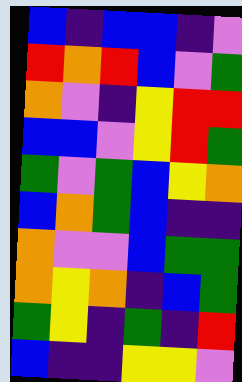[["blue", "indigo", "blue", "blue", "indigo", "violet"], ["red", "orange", "red", "blue", "violet", "green"], ["orange", "violet", "indigo", "yellow", "red", "red"], ["blue", "blue", "violet", "yellow", "red", "green"], ["green", "violet", "green", "blue", "yellow", "orange"], ["blue", "orange", "green", "blue", "indigo", "indigo"], ["orange", "violet", "violet", "blue", "green", "green"], ["orange", "yellow", "orange", "indigo", "blue", "green"], ["green", "yellow", "indigo", "green", "indigo", "red"], ["blue", "indigo", "indigo", "yellow", "yellow", "violet"]]